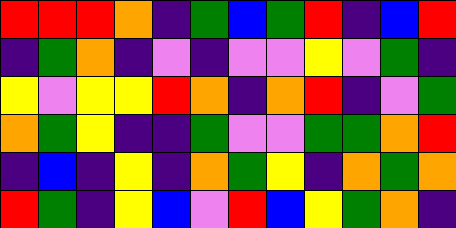[["red", "red", "red", "orange", "indigo", "green", "blue", "green", "red", "indigo", "blue", "red"], ["indigo", "green", "orange", "indigo", "violet", "indigo", "violet", "violet", "yellow", "violet", "green", "indigo"], ["yellow", "violet", "yellow", "yellow", "red", "orange", "indigo", "orange", "red", "indigo", "violet", "green"], ["orange", "green", "yellow", "indigo", "indigo", "green", "violet", "violet", "green", "green", "orange", "red"], ["indigo", "blue", "indigo", "yellow", "indigo", "orange", "green", "yellow", "indigo", "orange", "green", "orange"], ["red", "green", "indigo", "yellow", "blue", "violet", "red", "blue", "yellow", "green", "orange", "indigo"]]